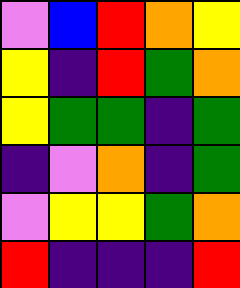[["violet", "blue", "red", "orange", "yellow"], ["yellow", "indigo", "red", "green", "orange"], ["yellow", "green", "green", "indigo", "green"], ["indigo", "violet", "orange", "indigo", "green"], ["violet", "yellow", "yellow", "green", "orange"], ["red", "indigo", "indigo", "indigo", "red"]]